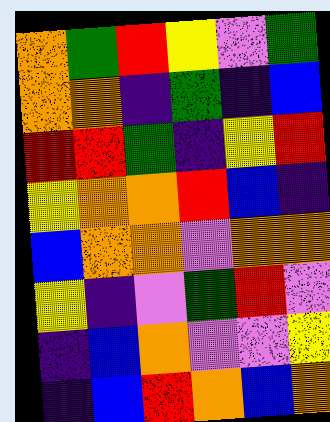[["orange", "green", "red", "yellow", "violet", "green"], ["orange", "orange", "indigo", "green", "indigo", "blue"], ["red", "red", "green", "indigo", "yellow", "red"], ["yellow", "orange", "orange", "red", "blue", "indigo"], ["blue", "orange", "orange", "violet", "orange", "orange"], ["yellow", "indigo", "violet", "green", "red", "violet"], ["indigo", "blue", "orange", "violet", "violet", "yellow"], ["indigo", "blue", "red", "orange", "blue", "orange"]]